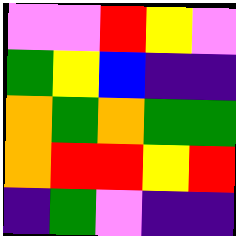[["violet", "violet", "red", "yellow", "violet"], ["green", "yellow", "blue", "indigo", "indigo"], ["orange", "green", "orange", "green", "green"], ["orange", "red", "red", "yellow", "red"], ["indigo", "green", "violet", "indigo", "indigo"]]